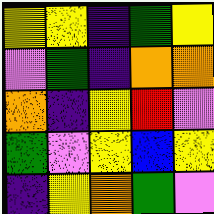[["yellow", "yellow", "indigo", "green", "yellow"], ["violet", "green", "indigo", "orange", "orange"], ["orange", "indigo", "yellow", "red", "violet"], ["green", "violet", "yellow", "blue", "yellow"], ["indigo", "yellow", "orange", "green", "violet"]]